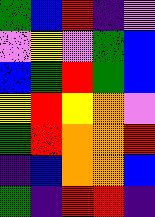[["green", "blue", "red", "indigo", "violet"], ["violet", "yellow", "violet", "green", "blue"], ["blue", "green", "red", "green", "blue"], ["yellow", "red", "yellow", "orange", "violet"], ["green", "red", "orange", "orange", "red"], ["indigo", "blue", "orange", "orange", "blue"], ["green", "indigo", "red", "red", "indigo"]]